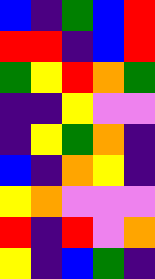[["blue", "indigo", "green", "blue", "red"], ["red", "red", "indigo", "blue", "red"], ["green", "yellow", "red", "orange", "green"], ["indigo", "indigo", "yellow", "violet", "violet"], ["indigo", "yellow", "green", "orange", "indigo"], ["blue", "indigo", "orange", "yellow", "indigo"], ["yellow", "orange", "violet", "violet", "violet"], ["red", "indigo", "red", "violet", "orange"], ["yellow", "indigo", "blue", "green", "indigo"]]